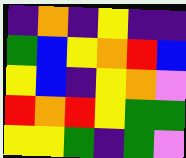[["indigo", "orange", "indigo", "yellow", "indigo", "indigo"], ["green", "blue", "yellow", "orange", "red", "blue"], ["yellow", "blue", "indigo", "yellow", "orange", "violet"], ["red", "orange", "red", "yellow", "green", "green"], ["yellow", "yellow", "green", "indigo", "green", "violet"]]